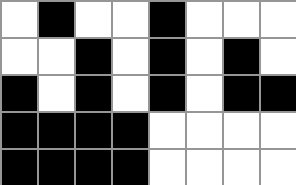[["white", "black", "white", "white", "black", "white", "white", "white"], ["white", "white", "black", "white", "black", "white", "black", "white"], ["black", "white", "black", "white", "black", "white", "black", "black"], ["black", "black", "black", "black", "white", "white", "white", "white"], ["black", "black", "black", "black", "white", "white", "white", "white"]]